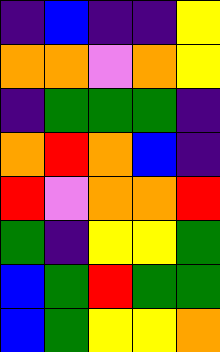[["indigo", "blue", "indigo", "indigo", "yellow"], ["orange", "orange", "violet", "orange", "yellow"], ["indigo", "green", "green", "green", "indigo"], ["orange", "red", "orange", "blue", "indigo"], ["red", "violet", "orange", "orange", "red"], ["green", "indigo", "yellow", "yellow", "green"], ["blue", "green", "red", "green", "green"], ["blue", "green", "yellow", "yellow", "orange"]]